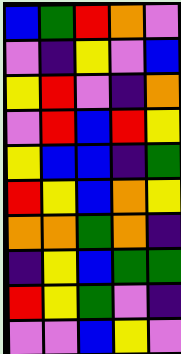[["blue", "green", "red", "orange", "violet"], ["violet", "indigo", "yellow", "violet", "blue"], ["yellow", "red", "violet", "indigo", "orange"], ["violet", "red", "blue", "red", "yellow"], ["yellow", "blue", "blue", "indigo", "green"], ["red", "yellow", "blue", "orange", "yellow"], ["orange", "orange", "green", "orange", "indigo"], ["indigo", "yellow", "blue", "green", "green"], ["red", "yellow", "green", "violet", "indigo"], ["violet", "violet", "blue", "yellow", "violet"]]